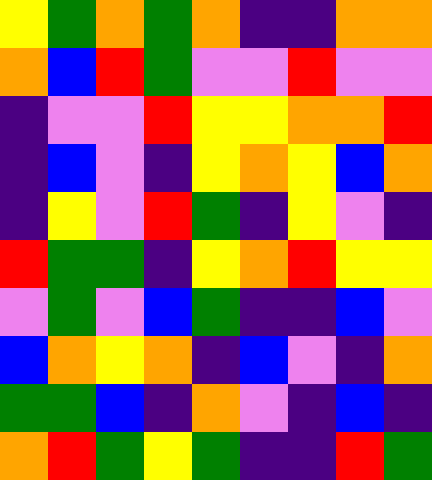[["yellow", "green", "orange", "green", "orange", "indigo", "indigo", "orange", "orange"], ["orange", "blue", "red", "green", "violet", "violet", "red", "violet", "violet"], ["indigo", "violet", "violet", "red", "yellow", "yellow", "orange", "orange", "red"], ["indigo", "blue", "violet", "indigo", "yellow", "orange", "yellow", "blue", "orange"], ["indigo", "yellow", "violet", "red", "green", "indigo", "yellow", "violet", "indigo"], ["red", "green", "green", "indigo", "yellow", "orange", "red", "yellow", "yellow"], ["violet", "green", "violet", "blue", "green", "indigo", "indigo", "blue", "violet"], ["blue", "orange", "yellow", "orange", "indigo", "blue", "violet", "indigo", "orange"], ["green", "green", "blue", "indigo", "orange", "violet", "indigo", "blue", "indigo"], ["orange", "red", "green", "yellow", "green", "indigo", "indigo", "red", "green"]]